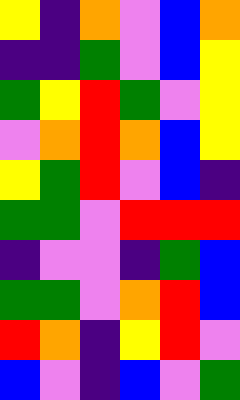[["yellow", "indigo", "orange", "violet", "blue", "orange"], ["indigo", "indigo", "green", "violet", "blue", "yellow"], ["green", "yellow", "red", "green", "violet", "yellow"], ["violet", "orange", "red", "orange", "blue", "yellow"], ["yellow", "green", "red", "violet", "blue", "indigo"], ["green", "green", "violet", "red", "red", "red"], ["indigo", "violet", "violet", "indigo", "green", "blue"], ["green", "green", "violet", "orange", "red", "blue"], ["red", "orange", "indigo", "yellow", "red", "violet"], ["blue", "violet", "indigo", "blue", "violet", "green"]]